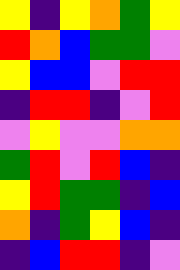[["yellow", "indigo", "yellow", "orange", "green", "yellow"], ["red", "orange", "blue", "green", "green", "violet"], ["yellow", "blue", "blue", "violet", "red", "red"], ["indigo", "red", "red", "indigo", "violet", "red"], ["violet", "yellow", "violet", "violet", "orange", "orange"], ["green", "red", "violet", "red", "blue", "indigo"], ["yellow", "red", "green", "green", "indigo", "blue"], ["orange", "indigo", "green", "yellow", "blue", "indigo"], ["indigo", "blue", "red", "red", "indigo", "violet"]]